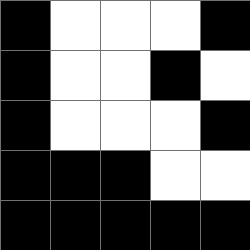[["black", "white", "white", "white", "black"], ["black", "white", "white", "black", "white"], ["black", "white", "white", "white", "black"], ["black", "black", "black", "white", "white"], ["black", "black", "black", "black", "black"]]